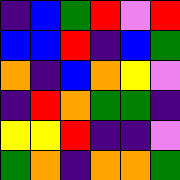[["indigo", "blue", "green", "red", "violet", "red"], ["blue", "blue", "red", "indigo", "blue", "green"], ["orange", "indigo", "blue", "orange", "yellow", "violet"], ["indigo", "red", "orange", "green", "green", "indigo"], ["yellow", "yellow", "red", "indigo", "indigo", "violet"], ["green", "orange", "indigo", "orange", "orange", "green"]]